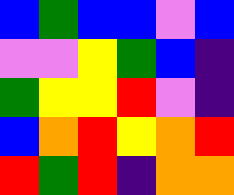[["blue", "green", "blue", "blue", "violet", "blue"], ["violet", "violet", "yellow", "green", "blue", "indigo"], ["green", "yellow", "yellow", "red", "violet", "indigo"], ["blue", "orange", "red", "yellow", "orange", "red"], ["red", "green", "red", "indigo", "orange", "orange"]]